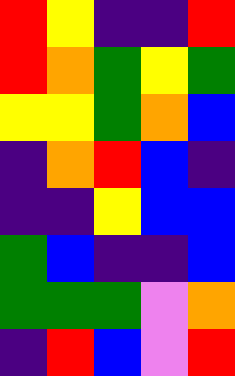[["red", "yellow", "indigo", "indigo", "red"], ["red", "orange", "green", "yellow", "green"], ["yellow", "yellow", "green", "orange", "blue"], ["indigo", "orange", "red", "blue", "indigo"], ["indigo", "indigo", "yellow", "blue", "blue"], ["green", "blue", "indigo", "indigo", "blue"], ["green", "green", "green", "violet", "orange"], ["indigo", "red", "blue", "violet", "red"]]